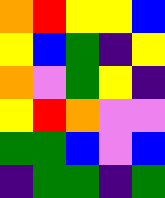[["orange", "red", "yellow", "yellow", "blue"], ["yellow", "blue", "green", "indigo", "yellow"], ["orange", "violet", "green", "yellow", "indigo"], ["yellow", "red", "orange", "violet", "violet"], ["green", "green", "blue", "violet", "blue"], ["indigo", "green", "green", "indigo", "green"]]